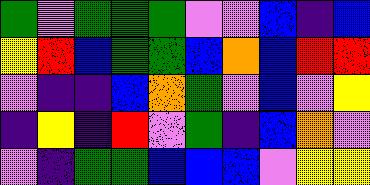[["green", "violet", "green", "green", "green", "violet", "violet", "blue", "indigo", "blue"], ["yellow", "red", "blue", "green", "green", "blue", "orange", "blue", "red", "red"], ["violet", "indigo", "indigo", "blue", "orange", "green", "violet", "blue", "violet", "yellow"], ["indigo", "yellow", "indigo", "red", "violet", "green", "indigo", "blue", "orange", "violet"], ["violet", "indigo", "green", "green", "blue", "blue", "blue", "violet", "yellow", "yellow"]]